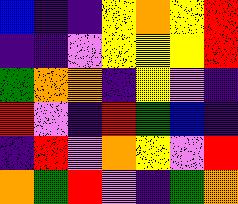[["blue", "indigo", "indigo", "yellow", "orange", "yellow", "red"], ["indigo", "indigo", "violet", "yellow", "yellow", "yellow", "red"], ["green", "orange", "orange", "indigo", "yellow", "violet", "indigo"], ["red", "violet", "indigo", "red", "green", "blue", "indigo"], ["indigo", "red", "violet", "orange", "yellow", "violet", "red"], ["orange", "green", "red", "violet", "indigo", "green", "orange"]]